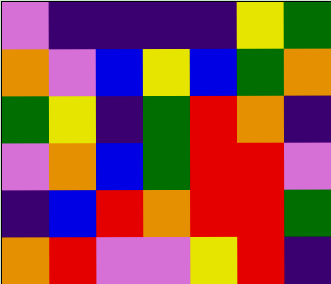[["violet", "indigo", "indigo", "indigo", "indigo", "yellow", "green"], ["orange", "violet", "blue", "yellow", "blue", "green", "orange"], ["green", "yellow", "indigo", "green", "red", "orange", "indigo"], ["violet", "orange", "blue", "green", "red", "red", "violet"], ["indigo", "blue", "red", "orange", "red", "red", "green"], ["orange", "red", "violet", "violet", "yellow", "red", "indigo"]]